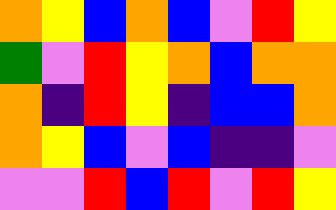[["orange", "yellow", "blue", "orange", "blue", "violet", "red", "yellow"], ["green", "violet", "red", "yellow", "orange", "blue", "orange", "orange"], ["orange", "indigo", "red", "yellow", "indigo", "blue", "blue", "orange"], ["orange", "yellow", "blue", "violet", "blue", "indigo", "indigo", "violet"], ["violet", "violet", "red", "blue", "red", "violet", "red", "yellow"]]